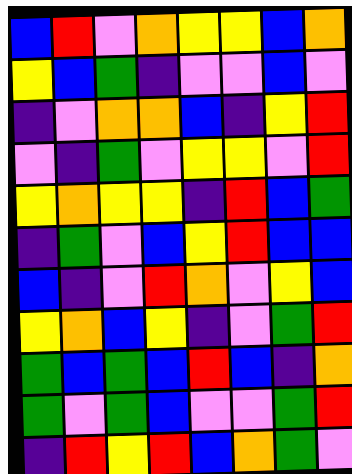[["blue", "red", "violet", "orange", "yellow", "yellow", "blue", "orange"], ["yellow", "blue", "green", "indigo", "violet", "violet", "blue", "violet"], ["indigo", "violet", "orange", "orange", "blue", "indigo", "yellow", "red"], ["violet", "indigo", "green", "violet", "yellow", "yellow", "violet", "red"], ["yellow", "orange", "yellow", "yellow", "indigo", "red", "blue", "green"], ["indigo", "green", "violet", "blue", "yellow", "red", "blue", "blue"], ["blue", "indigo", "violet", "red", "orange", "violet", "yellow", "blue"], ["yellow", "orange", "blue", "yellow", "indigo", "violet", "green", "red"], ["green", "blue", "green", "blue", "red", "blue", "indigo", "orange"], ["green", "violet", "green", "blue", "violet", "violet", "green", "red"], ["indigo", "red", "yellow", "red", "blue", "orange", "green", "violet"]]